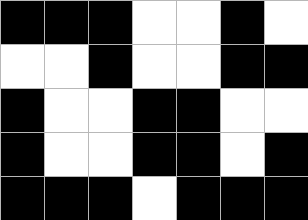[["black", "black", "black", "white", "white", "black", "white"], ["white", "white", "black", "white", "white", "black", "black"], ["black", "white", "white", "black", "black", "white", "white"], ["black", "white", "white", "black", "black", "white", "black"], ["black", "black", "black", "white", "black", "black", "black"]]